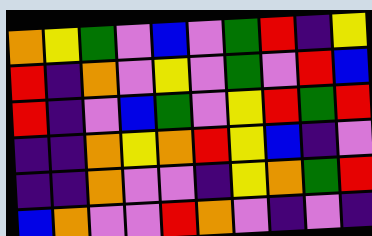[["orange", "yellow", "green", "violet", "blue", "violet", "green", "red", "indigo", "yellow"], ["red", "indigo", "orange", "violet", "yellow", "violet", "green", "violet", "red", "blue"], ["red", "indigo", "violet", "blue", "green", "violet", "yellow", "red", "green", "red"], ["indigo", "indigo", "orange", "yellow", "orange", "red", "yellow", "blue", "indigo", "violet"], ["indigo", "indigo", "orange", "violet", "violet", "indigo", "yellow", "orange", "green", "red"], ["blue", "orange", "violet", "violet", "red", "orange", "violet", "indigo", "violet", "indigo"]]